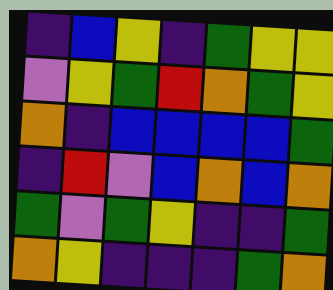[["indigo", "blue", "yellow", "indigo", "green", "yellow", "yellow"], ["violet", "yellow", "green", "red", "orange", "green", "yellow"], ["orange", "indigo", "blue", "blue", "blue", "blue", "green"], ["indigo", "red", "violet", "blue", "orange", "blue", "orange"], ["green", "violet", "green", "yellow", "indigo", "indigo", "green"], ["orange", "yellow", "indigo", "indigo", "indigo", "green", "orange"]]